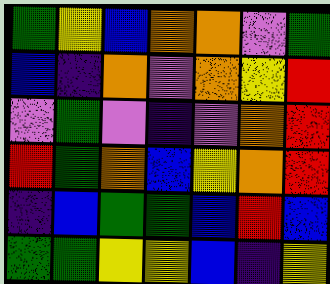[["green", "yellow", "blue", "orange", "orange", "violet", "green"], ["blue", "indigo", "orange", "violet", "orange", "yellow", "red"], ["violet", "green", "violet", "indigo", "violet", "orange", "red"], ["red", "green", "orange", "blue", "yellow", "orange", "red"], ["indigo", "blue", "green", "green", "blue", "red", "blue"], ["green", "green", "yellow", "yellow", "blue", "indigo", "yellow"]]